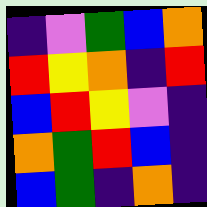[["indigo", "violet", "green", "blue", "orange"], ["red", "yellow", "orange", "indigo", "red"], ["blue", "red", "yellow", "violet", "indigo"], ["orange", "green", "red", "blue", "indigo"], ["blue", "green", "indigo", "orange", "indigo"]]